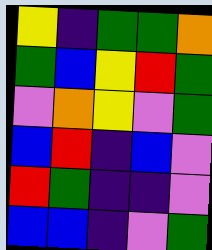[["yellow", "indigo", "green", "green", "orange"], ["green", "blue", "yellow", "red", "green"], ["violet", "orange", "yellow", "violet", "green"], ["blue", "red", "indigo", "blue", "violet"], ["red", "green", "indigo", "indigo", "violet"], ["blue", "blue", "indigo", "violet", "green"]]